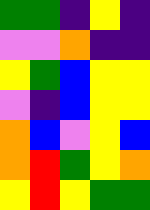[["green", "green", "indigo", "yellow", "indigo"], ["violet", "violet", "orange", "indigo", "indigo"], ["yellow", "green", "blue", "yellow", "yellow"], ["violet", "indigo", "blue", "yellow", "yellow"], ["orange", "blue", "violet", "yellow", "blue"], ["orange", "red", "green", "yellow", "orange"], ["yellow", "red", "yellow", "green", "green"]]